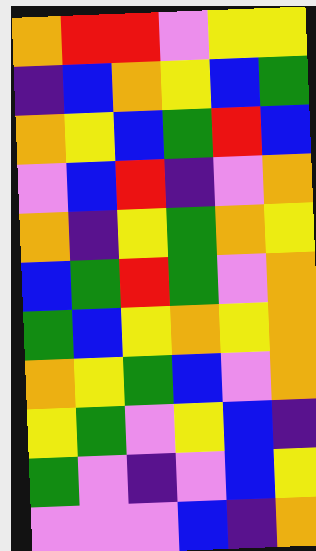[["orange", "red", "red", "violet", "yellow", "yellow"], ["indigo", "blue", "orange", "yellow", "blue", "green"], ["orange", "yellow", "blue", "green", "red", "blue"], ["violet", "blue", "red", "indigo", "violet", "orange"], ["orange", "indigo", "yellow", "green", "orange", "yellow"], ["blue", "green", "red", "green", "violet", "orange"], ["green", "blue", "yellow", "orange", "yellow", "orange"], ["orange", "yellow", "green", "blue", "violet", "orange"], ["yellow", "green", "violet", "yellow", "blue", "indigo"], ["green", "violet", "indigo", "violet", "blue", "yellow"], ["violet", "violet", "violet", "blue", "indigo", "orange"]]